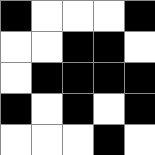[["black", "white", "white", "white", "black"], ["white", "white", "black", "black", "white"], ["white", "black", "black", "black", "black"], ["black", "white", "black", "white", "black"], ["white", "white", "white", "black", "white"]]